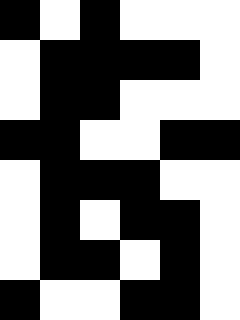[["black", "white", "black", "white", "white", "white"], ["white", "black", "black", "black", "black", "white"], ["white", "black", "black", "white", "white", "white"], ["black", "black", "white", "white", "black", "black"], ["white", "black", "black", "black", "white", "white"], ["white", "black", "white", "black", "black", "white"], ["white", "black", "black", "white", "black", "white"], ["black", "white", "white", "black", "black", "white"]]